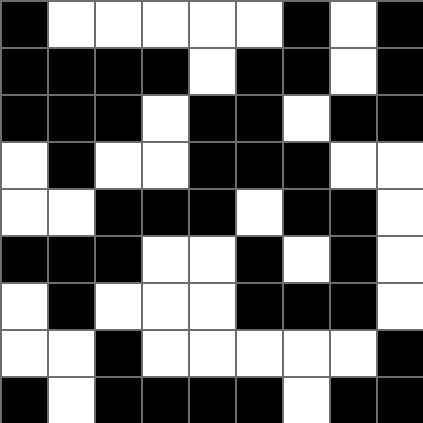[["black", "white", "white", "white", "white", "white", "black", "white", "black"], ["black", "black", "black", "black", "white", "black", "black", "white", "black"], ["black", "black", "black", "white", "black", "black", "white", "black", "black"], ["white", "black", "white", "white", "black", "black", "black", "white", "white"], ["white", "white", "black", "black", "black", "white", "black", "black", "white"], ["black", "black", "black", "white", "white", "black", "white", "black", "white"], ["white", "black", "white", "white", "white", "black", "black", "black", "white"], ["white", "white", "black", "white", "white", "white", "white", "white", "black"], ["black", "white", "black", "black", "black", "black", "white", "black", "black"]]